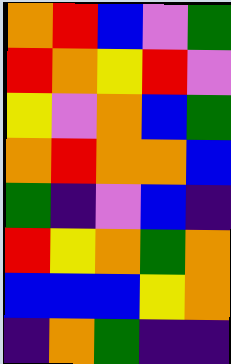[["orange", "red", "blue", "violet", "green"], ["red", "orange", "yellow", "red", "violet"], ["yellow", "violet", "orange", "blue", "green"], ["orange", "red", "orange", "orange", "blue"], ["green", "indigo", "violet", "blue", "indigo"], ["red", "yellow", "orange", "green", "orange"], ["blue", "blue", "blue", "yellow", "orange"], ["indigo", "orange", "green", "indigo", "indigo"]]